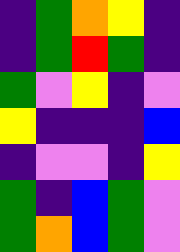[["indigo", "green", "orange", "yellow", "indigo"], ["indigo", "green", "red", "green", "indigo"], ["green", "violet", "yellow", "indigo", "violet"], ["yellow", "indigo", "indigo", "indigo", "blue"], ["indigo", "violet", "violet", "indigo", "yellow"], ["green", "indigo", "blue", "green", "violet"], ["green", "orange", "blue", "green", "violet"]]